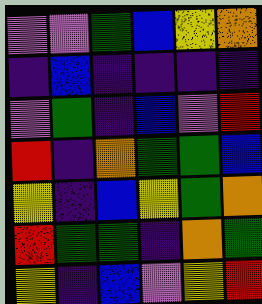[["violet", "violet", "green", "blue", "yellow", "orange"], ["indigo", "blue", "indigo", "indigo", "indigo", "indigo"], ["violet", "green", "indigo", "blue", "violet", "red"], ["red", "indigo", "orange", "green", "green", "blue"], ["yellow", "indigo", "blue", "yellow", "green", "orange"], ["red", "green", "green", "indigo", "orange", "green"], ["yellow", "indigo", "blue", "violet", "yellow", "red"]]